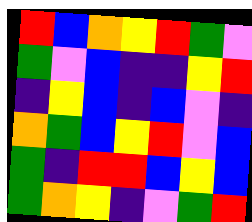[["red", "blue", "orange", "yellow", "red", "green", "violet"], ["green", "violet", "blue", "indigo", "indigo", "yellow", "red"], ["indigo", "yellow", "blue", "indigo", "blue", "violet", "indigo"], ["orange", "green", "blue", "yellow", "red", "violet", "blue"], ["green", "indigo", "red", "red", "blue", "yellow", "blue"], ["green", "orange", "yellow", "indigo", "violet", "green", "red"]]